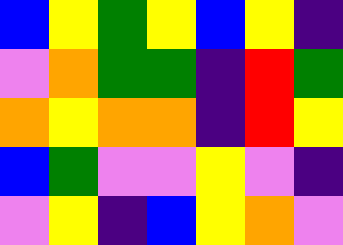[["blue", "yellow", "green", "yellow", "blue", "yellow", "indigo"], ["violet", "orange", "green", "green", "indigo", "red", "green"], ["orange", "yellow", "orange", "orange", "indigo", "red", "yellow"], ["blue", "green", "violet", "violet", "yellow", "violet", "indigo"], ["violet", "yellow", "indigo", "blue", "yellow", "orange", "violet"]]